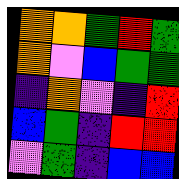[["orange", "orange", "green", "red", "green"], ["orange", "violet", "blue", "green", "green"], ["indigo", "orange", "violet", "indigo", "red"], ["blue", "green", "indigo", "red", "red"], ["violet", "green", "indigo", "blue", "blue"]]